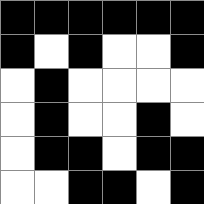[["black", "black", "black", "black", "black", "black"], ["black", "white", "black", "white", "white", "black"], ["white", "black", "white", "white", "white", "white"], ["white", "black", "white", "white", "black", "white"], ["white", "black", "black", "white", "black", "black"], ["white", "white", "black", "black", "white", "black"]]